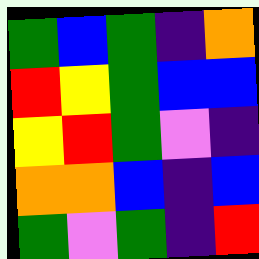[["green", "blue", "green", "indigo", "orange"], ["red", "yellow", "green", "blue", "blue"], ["yellow", "red", "green", "violet", "indigo"], ["orange", "orange", "blue", "indigo", "blue"], ["green", "violet", "green", "indigo", "red"]]